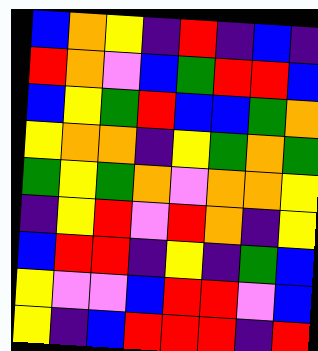[["blue", "orange", "yellow", "indigo", "red", "indigo", "blue", "indigo"], ["red", "orange", "violet", "blue", "green", "red", "red", "blue"], ["blue", "yellow", "green", "red", "blue", "blue", "green", "orange"], ["yellow", "orange", "orange", "indigo", "yellow", "green", "orange", "green"], ["green", "yellow", "green", "orange", "violet", "orange", "orange", "yellow"], ["indigo", "yellow", "red", "violet", "red", "orange", "indigo", "yellow"], ["blue", "red", "red", "indigo", "yellow", "indigo", "green", "blue"], ["yellow", "violet", "violet", "blue", "red", "red", "violet", "blue"], ["yellow", "indigo", "blue", "red", "red", "red", "indigo", "red"]]